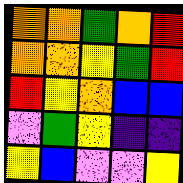[["orange", "orange", "green", "orange", "red"], ["orange", "orange", "yellow", "green", "red"], ["red", "yellow", "orange", "blue", "blue"], ["violet", "green", "yellow", "indigo", "indigo"], ["yellow", "blue", "violet", "violet", "yellow"]]